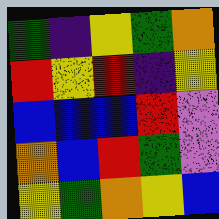[["green", "indigo", "yellow", "green", "orange"], ["red", "yellow", "red", "indigo", "yellow"], ["blue", "blue", "blue", "red", "violet"], ["orange", "blue", "red", "green", "violet"], ["yellow", "green", "orange", "yellow", "blue"]]